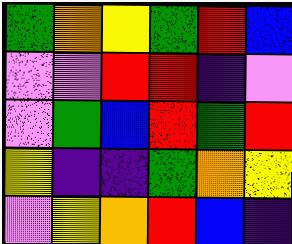[["green", "orange", "yellow", "green", "red", "blue"], ["violet", "violet", "red", "red", "indigo", "violet"], ["violet", "green", "blue", "red", "green", "red"], ["yellow", "indigo", "indigo", "green", "orange", "yellow"], ["violet", "yellow", "orange", "red", "blue", "indigo"]]